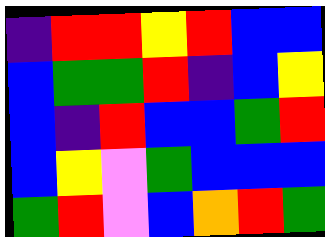[["indigo", "red", "red", "yellow", "red", "blue", "blue"], ["blue", "green", "green", "red", "indigo", "blue", "yellow"], ["blue", "indigo", "red", "blue", "blue", "green", "red"], ["blue", "yellow", "violet", "green", "blue", "blue", "blue"], ["green", "red", "violet", "blue", "orange", "red", "green"]]